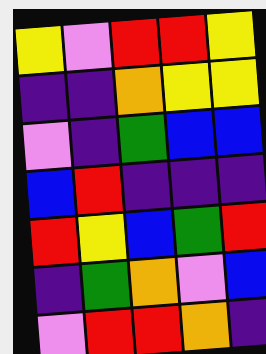[["yellow", "violet", "red", "red", "yellow"], ["indigo", "indigo", "orange", "yellow", "yellow"], ["violet", "indigo", "green", "blue", "blue"], ["blue", "red", "indigo", "indigo", "indigo"], ["red", "yellow", "blue", "green", "red"], ["indigo", "green", "orange", "violet", "blue"], ["violet", "red", "red", "orange", "indigo"]]